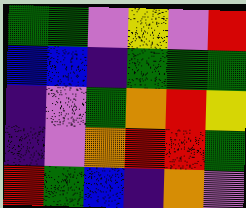[["green", "green", "violet", "yellow", "violet", "red"], ["blue", "blue", "indigo", "green", "green", "green"], ["indigo", "violet", "green", "orange", "red", "yellow"], ["indigo", "violet", "orange", "red", "red", "green"], ["red", "green", "blue", "indigo", "orange", "violet"]]